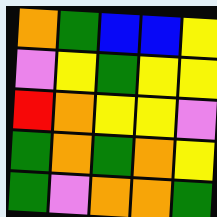[["orange", "green", "blue", "blue", "yellow"], ["violet", "yellow", "green", "yellow", "yellow"], ["red", "orange", "yellow", "yellow", "violet"], ["green", "orange", "green", "orange", "yellow"], ["green", "violet", "orange", "orange", "green"]]